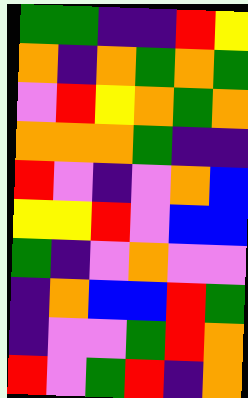[["green", "green", "indigo", "indigo", "red", "yellow"], ["orange", "indigo", "orange", "green", "orange", "green"], ["violet", "red", "yellow", "orange", "green", "orange"], ["orange", "orange", "orange", "green", "indigo", "indigo"], ["red", "violet", "indigo", "violet", "orange", "blue"], ["yellow", "yellow", "red", "violet", "blue", "blue"], ["green", "indigo", "violet", "orange", "violet", "violet"], ["indigo", "orange", "blue", "blue", "red", "green"], ["indigo", "violet", "violet", "green", "red", "orange"], ["red", "violet", "green", "red", "indigo", "orange"]]